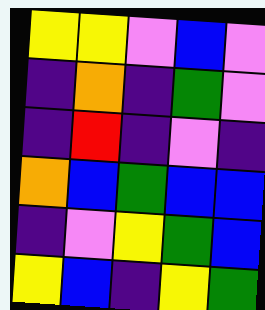[["yellow", "yellow", "violet", "blue", "violet"], ["indigo", "orange", "indigo", "green", "violet"], ["indigo", "red", "indigo", "violet", "indigo"], ["orange", "blue", "green", "blue", "blue"], ["indigo", "violet", "yellow", "green", "blue"], ["yellow", "blue", "indigo", "yellow", "green"]]